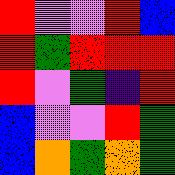[["red", "violet", "violet", "red", "blue"], ["red", "green", "red", "red", "red"], ["red", "violet", "green", "indigo", "red"], ["blue", "violet", "violet", "red", "green"], ["blue", "orange", "green", "orange", "green"]]